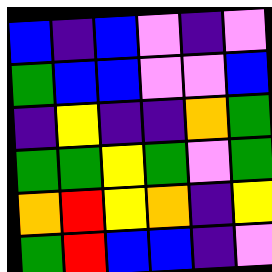[["blue", "indigo", "blue", "violet", "indigo", "violet"], ["green", "blue", "blue", "violet", "violet", "blue"], ["indigo", "yellow", "indigo", "indigo", "orange", "green"], ["green", "green", "yellow", "green", "violet", "green"], ["orange", "red", "yellow", "orange", "indigo", "yellow"], ["green", "red", "blue", "blue", "indigo", "violet"]]